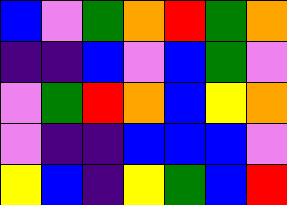[["blue", "violet", "green", "orange", "red", "green", "orange"], ["indigo", "indigo", "blue", "violet", "blue", "green", "violet"], ["violet", "green", "red", "orange", "blue", "yellow", "orange"], ["violet", "indigo", "indigo", "blue", "blue", "blue", "violet"], ["yellow", "blue", "indigo", "yellow", "green", "blue", "red"]]